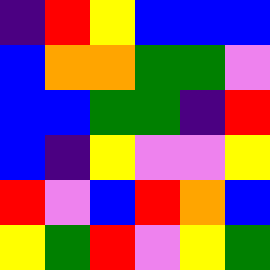[["indigo", "red", "yellow", "blue", "blue", "blue"], ["blue", "orange", "orange", "green", "green", "violet"], ["blue", "blue", "green", "green", "indigo", "red"], ["blue", "indigo", "yellow", "violet", "violet", "yellow"], ["red", "violet", "blue", "red", "orange", "blue"], ["yellow", "green", "red", "violet", "yellow", "green"]]